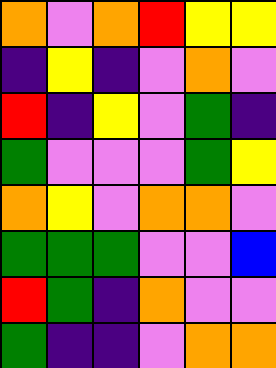[["orange", "violet", "orange", "red", "yellow", "yellow"], ["indigo", "yellow", "indigo", "violet", "orange", "violet"], ["red", "indigo", "yellow", "violet", "green", "indigo"], ["green", "violet", "violet", "violet", "green", "yellow"], ["orange", "yellow", "violet", "orange", "orange", "violet"], ["green", "green", "green", "violet", "violet", "blue"], ["red", "green", "indigo", "orange", "violet", "violet"], ["green", "indigo", "indigo", "violet", "orange", "orange"]]